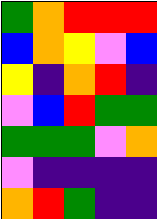[["green", "orange", "red", "red", "red"], ["blue", "orange", "yellow", "violet", "blue"], ["yellow", "indigo", "orange", "red", "indigo"], ["violet", "blue", "red", "green", "green"], ["green", "green", "green", "violet", "orange"], ["violet", "indigo", "indigo", "indigo", "indigo"], ["orange", "red", "green", "indigo", "indigo"]]